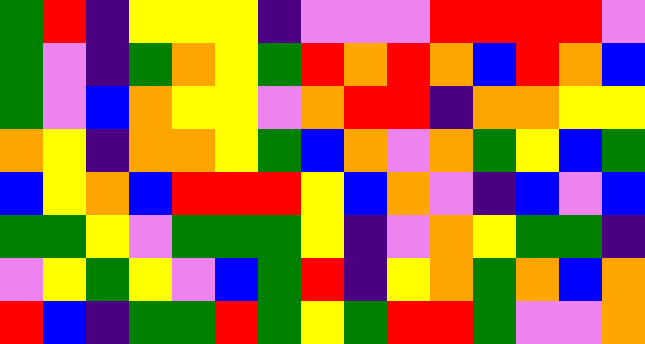[["green", "red", "indigo", "yellow", "yellow", "yellow", "indigo", "violet", "violet", "violet", "red", "red", "red", "red", "violet"], ["green", "violet", "indigo", "green", "orange", "yellow", "green", "red", "orange", "red", "orange", "blue", "red", "orange", "blue"], ["green", "violet", "blue", "orange", "yellow", "yellow", "violet", "orange", "red", "red", "indigo", "orange", "orange", "yellow", "yellow"], ["orange", "yellow", "indigo", "orange", "orange", "yellow", "green", "blue", "orange", "violet", "orange", "green", "yellow", "blue", "green"], ["blue", "yellow", "orange", "blue", "red", "red", "red", "yellow", "blue", "orange", "violet", "indigo", "blue", "violet", "blue"], ["green", "green", "yellow", "violet", "green", "green", "green", "yellow", "indigo", "violet", "orange", "yellow", "green", "green", "indigo"], ["violet", "yellow", "green", "yellow", "violet", "blue", "green", "red", "indigo", "yellow", "orange", "green", "orange", "blue", "orange"], ["red", "blue", "indigo", "green", "green", "red", "green", "yellow", "green", "red", "red", "green", "violet", "violet", "orange"]]